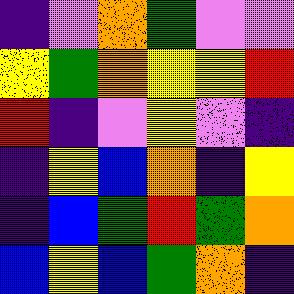[["indigo", "violet", "orange", "green", "violet", "violet"], ["yellow", "green", "orange", "yellow", "yellow", "red"], ["red", "indigo", "violet", "yellow", "violet", "indigo"], ["indigo", "yellow", "blue", "orange", "indigo", "yellow"], ["indigo", "blue", "green", "red", "green", "orange"], ["blue", "yellow", "blue", "green", "orange", "indigo"]]